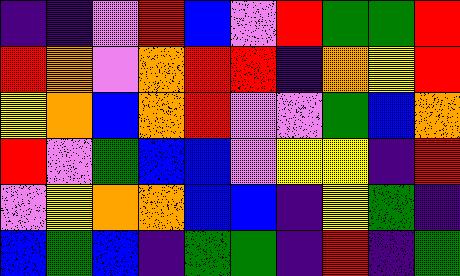[["indigo", "indigo", "violet", "red", "blue", "violet", "red", "green", "green", "red"], ["red", "orange", "violet", "orange", "red", "red", "indigo", "orange", "yellow", "red"], ["yellow", "orange", "blue", "orange", "red", "violet", "violet", "green", "blue", "orange"], ["red", "violet", "green", "blue", "blue", "violet", "yellow", "yellow", "indigo", "red"], ["violet", "yellow", "orange", "orange", "blue", "blue", "indigo", "yellow", "green", "indigo"], ["blue", "green", "blue", "indigo", "green", "green", "indigo", "red", "indigo", "green"]]